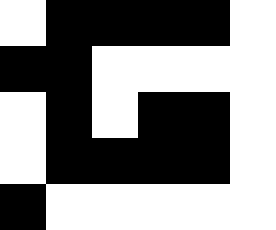[["white", "black", "black", "black", "black", "white"], ["black", "black", "white", "white", "white", "white"], ["white", "black", "white", "black", "black", "white"], ["white", "black", "black", "black", "black", "white"], ["black", "white", "white", "white", "white", "white"]]